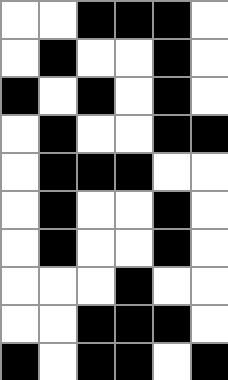[["white", "white", "black", "black", "black", "white"], ["white", "black", "white", "white", "black", "white"], ["black", "white", "black", "white", "black", "white"], ["white", "black", "white", "white", "black", "black"], ["white", "black", "black", "black", "white", "white"], ["white", "black", "white", "white", "black", "white"], ["white", "black", "white", "white", "black", "white"], ["white", "white", "white", "black", "white", "white"], ["white", "white", "black", "black", "black", "white"], ["black", "white", "black", "black", "white", "black"]]